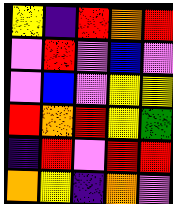[["yellow", "indigo", "red", "orange", "red"], ["violet", "red", "violet", "blue", "violet"], ["violet", "blue", "violet", "yellow", "yellow"], ["red", "orange", "red", "yellow", "green"], ["indigo", "red", "violet", "red", "red"], ["orange", "yellow", "indigo", "orange", "violet"]]